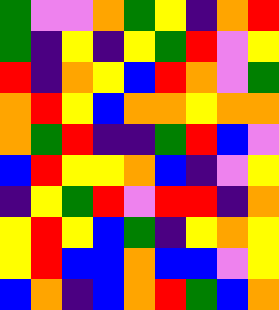[["green", "violet", "violet", "orange", "green", "yellow", "indigo", "orange", "red"], ["green", "indigo", "yellow", "indigo", "yellow", "green", "red", "violet", "yellow"], ["red", "indigo", "orange", "yellow", "blue", "red", "orange", "violet", "green"], ["orange", "red", "yellow", "blue", "orange", "orange", "yellow", "orange", "orange"], ["orange", "green", "red", "indigo", "indigo", "green", "red", "blue", "violet"], ["blue", "red", "yellow", "yellow", "orange", "blue", "indigo", "violet", "yellow"], ["indigo", "yellow", "green", "red", "violet", "red", "red", "indigo", "orange"], ["yellow", "red", "yellow", "blue", "green", "indigo", "yellow", "orange", "yellow"], ["yellow", "red", "blue", "blue", "orange", "blue", "blue", "violet", "yellow"], ["blue", "orange", "indigo", "blue", "orange", "red", "green", "blue", "orange"]]